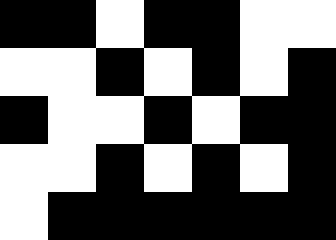[["black", "black", "white", "black", "black", "white", "white"], ["white", "white", "black", "white", "black", "white", "black"], ["black", "white", "white", "black", "white", "black", "black"], ["white", "white", "black", "white", "black", "white", "black"], ["white", "black", "black", "black", "black", "black", "black"]]